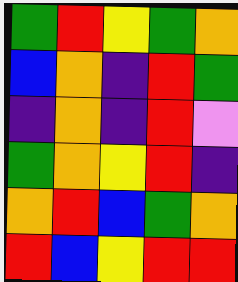[["green", "red", "yellow", "green", "orange"], ["blue", "orange", "indigo", "red", "green"], ["indigo", "orange", "indigo", "red", "violet"], ["green", "orange", "yellow", "red", "indigo"], ["orange", "red", "blue", "green", "orange"], ["red", "blue", "yellow", "red", "red"]]